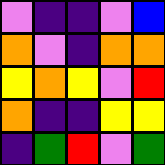[["violet", "indigo", "indigo", "violet", "blue"], ["orange", "violet", "indigo", "orange", "orange"], ["yellow", "orange", "yellow", "violet", "red"], ["orange", "indigo", "indigo", "yellow", "yellow"], ["indigo", "green", "red", "violet", "green"]]